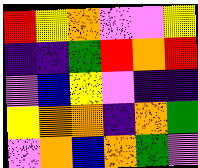[["red", "yellow", "orange", "violet", "violet", "yellow"], ["indigo", "indigo", "green", "red", "orange", "red"], ["violet", "blue", "yellow", "violet", "indigo", "indigo"], ["yellow", "orange", "orange", "indigo", "orange", "green"], ["violet", "orange", "blue", "orange", "green", "violet"]]